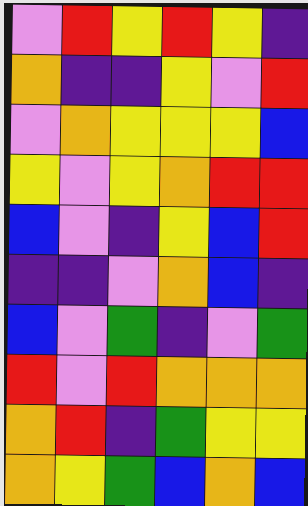[["violet", "red", "yellow", "red", "yellow", "indigo"], ["orange", "indigo", "indigo", "yellow", "violet", "red"], ["violet", "orange", "yellow", "yellow", "yellow", "blue"], ["yellow", "violet", "yellow", "orange", "red", "red"], ["blue", "violet", "indigo", "yellow", "blue", "red"], ["indigo", "indigo", "violet", "orange", "blue", "indigo"], ["blue", "violet", "green", "indigo", "violet", "green"], ["red", "violet", "red", "orange", "orange", "orange"], ["orange", "red", "indigo", "green", "yellow", "yellow"], ["orange", "yellow", "green", "blue", "orange", "blue"]]